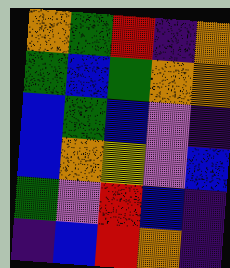[["orange", "green", "red", "indigo", "orange"], ["green", "blue", "green", "orange", "orange"], ["blue", "green", "blue", "violet", "indigo"], ["blue", "orange", "yellow", "violet", "blue"], ["green", "violet", "red", "blue", "indigo"], ["indigo", "blue", "red", "orange", "indigo"]]